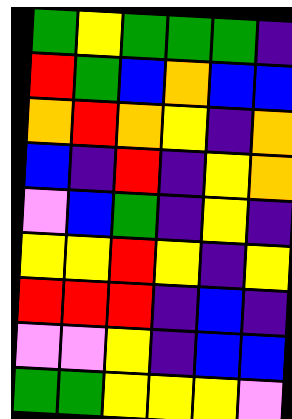[["green", "yellow", "green", "green", "green", "indigo"], ["red", "green", "blue", "orange", "blue", "blue"], ["orange", "red", "orange", "yellow", "indigo", "orange"], ["blue", "indigo", "red", "indigo", "yellow", "orange"], ["violet", "blue", "green", "indigo", "yellow", "indigo"], ["yellow", "yellow", "red", "yellow", "indigo", "yellow"], ["red", "red", "red", "indigo", "blue", "indigo"], ["violet", "violet", "yellow", "indigo", "blue", "blue"], ["green", "green", "yellow", "yellow", "yellow", "violet"]]